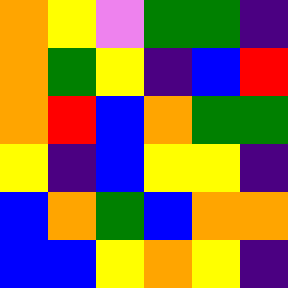[["orange", "yellow", "violet", "green", "green", "indigo"], ["orange", "green", "yellow", "indigo", "blue", "red"], ["orange", "red", "blue", "orange", "green", "green"], ["yellow", "indigo", "blue", "yellow", "yellow", "indigo"], ["blue", "orange", "green", "blue", "orange", "orange"], ["blue", "blue", "yellow", "orange", "yellow", "indigo"]]